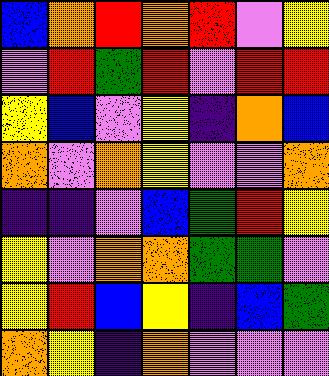[["blue", "orange", "red", "orange", "red", "violet", "yellow"], ["violet", "red", "green", "red", "violet", "red", "red"], ["yellow", "blue", "violet", "yellow", "indigo", "orange", "blue"], ["orange", "violet", "orange", "yellow", "violet", "violet", "orange"], ["indigo", "indigo", "violet", "blue", "green", "red", "yellow"], ["yellow", "violet", "orange", "orange", "green", "green", "violet"], ["yellow", "red", "blue", "yellow", "indigo", "blue", "green"], ["orange", "yellow", "indigo", "orange", "violet", "violet", "violet"]]